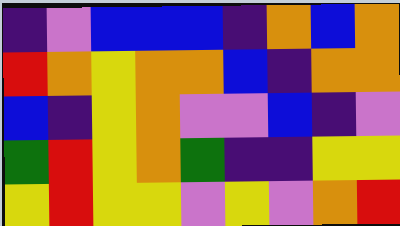[["indigo", "violet", "blue", "blue", "blue", "indigo", "orange", "blue", "orange"], ["red", "orange", "yellow", "orange", "orange", "blue", "indigo", "orange", "orange"], ["blue", "indigo", "yellow", "orange", "violet", "violet", "blue", "indigo", "violet"], ["green", "red", "yellow", "orange", "green", "indigo", "indigo", "yellow", "yellow"], ["yellow", "red", "yellow", "yellow", "violet", "yellow", "violet", "orange", "red"]]